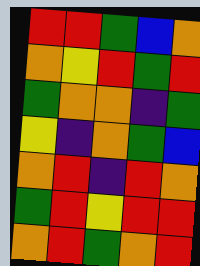[["red", "red", "green", "blue", "orange"], ["orange", "yellow", "red", "green", "red"], ["green", "orange", "orange", "indigo", "green"], ["yellow", "indigo", "orange", "green", "blue"], ["orange", "red", "indigo", "red", "orange"], ["green", "red", "yellow", "red", "red"], ["orange", "red", "green", "orange", "red"]]